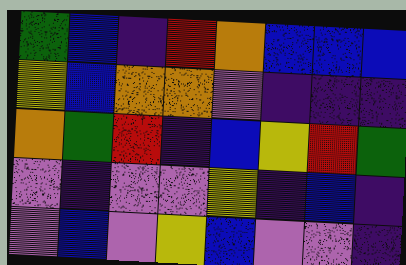[["green", "blue", "indigo", "red", "orange", "blue", "blue", "blue"], ["yellow", "blue", "orange", "orange", "violet", "indigo", "indigo", "indigo"], ["orange", "green", "red", "indigo", "blue", "yellow", "red", "green"], ["violet", "indigo", "violet", "violet", "yellow", "indigo", "blue", "indigo"], ["violet", "blue", "violet", "yellow", "blue", "violet", "violet", "indigo"]]